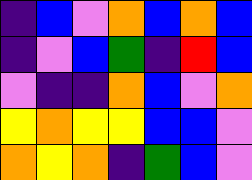[["indigo", "blue", "violet", "orange", "blue", "orange", "blue"], ["indigo", "violet", "blue", "green", "indigo", "red", "blue"], ["violet", "indigo", "indigo", "orange", "blue", "violet", "orange"], ["yellow", "orange", "yellow", "yellow", "blue", "blue", "violet"], ["orange", "yellow", "orange", "indigo", "green", "blue", "violet"]]